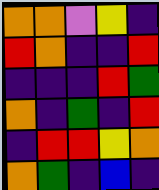[["orange", "orange", "violet", "yellow", "indigo"], ["red", "orange", "indigo", "indigo", "red"], ["indigo", "indigo", "indigo", "red", "green"], ["orange", "indigo", "green", "indigo", "red"], ["indigo", "red", "red", "yellow", "orange"], ["orange", "green", "indigo", "blue", "indigo"]]